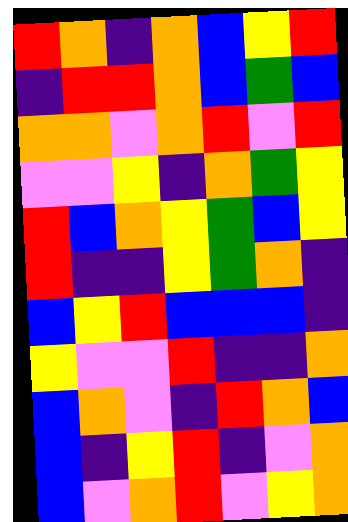[["red", "orange", "indigo", "orange", "blue", "yellow", "red"], ["indigo", "red", "red", "orange", "blue", "green", "blue"], ["orange", "orange", "violet", "orange", "red", "violet", "red"], ["violet", "violet", "yellow", "indigo", "orange", "green", "yellow"], ["red", "blue", "orange", "yellow", "green", "blue", "yellow"], ["red", "indigo", "indigo", "yellow", "green", "orange", "indigo"], ["blue", "yellow", "red", "blue", "blue", "blue", "indigo"], ["yellow", "violet", "violet", "red", "indigo", "indigo", "orange"], ["blue", "orange", "violet", "indigo", "red", "orange", "blue"], ["blue", "indigo", "yellow", "red", "indigo", "violet", "orange"], ["blue", "violet", "orange", "red", "violet", "yellow", "orange"]]